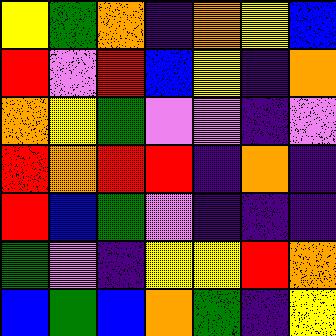[["yellow", "green", "orange", "indigo", "orange", "yellow", "blue"], ["red", "violet", "red", "blue", "yellow", "indigo", "orange"], ["orange", "yellow", "green", "violet", "violet", "indigo", "violet"], ["red", "orange", "red", "red", "indigo", "orange", "indigo"], ["red", "blue", "green", "violet", "indigo", "indigo", "indigo"], ["green", "violet", "indigo", "yellow", "yellow", "red", "orange"], ["blue", "green", "blue", "orange", "green", "indigo", "yellow"]]